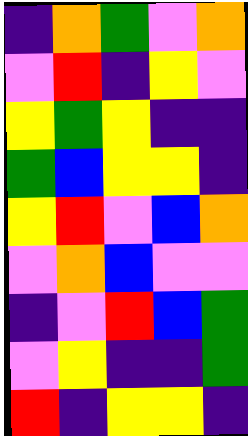[["indigo", "orange", "green", "violet", "orange"], ["violet", "red", "indigo", "yellow", "violet"], ["yellow", "green", "yellow", "indigo", "indigo"], ["green", "blue", "yellow", "yellow", "indigo"], ["yellow", "red", "violet", "blue", "orange"], ["violet", "orange", "blue", "violet", "violet"], ["indigo", "violet", "red", "blue", "green"], ["violet", "yellow", "indigo", "indigo", "green"], ["red", "indigo", "yellow", "yellow", "indigo"]]